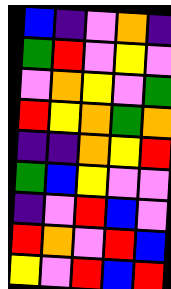[["blue", "indigo", "violet", "orange", "indigo"], ["green", "red", "violet", "yellow", "violet"], ["violet", "orange", "yellow", "violet", "green"], ["red", "yellow", "orange", "green", "orange"], ["indigo", "indigo", "orange", "yellow", "red"], ["green", "blue", "yellow", "violet", "violet"], ["indigo", "violet", "red", "blue", "violet"], ["red", "orange", "violet", "red", "blue"], ["yellow", "violet", "red", "blue", "red"]]